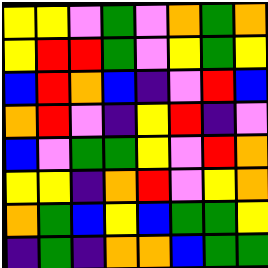[["yellow", "yellow", "violet", "green", "violet", "orange", "green", "orange"], ["yellow", "red", "red", "green", "violet", "yellow", "green", "yellow"], ["blue", "red", "orange", "blue", "indigo", "violet", "red", "blue"], ["orange", "red", "violet", "indigo", "yellow", "red", "indigo", "violet"], ["blue", "violet", "green", "green", "yellow", "violet", "red", "orange"], ["yellow", "yellow", "indigo", "orange", "red", "violet", "yellow", "orange"], ["orange", "green", "blue", "yellow", "blue", "green", "green", "yellow"], ["indigo", "green", "indigo", "orange", "orange", "blue", "green", "green"]]